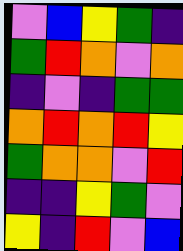[["violet", "blue", "yellow", "green", "indigo"], ["green", "red", "orange", "violet", "orange"], ["indigo", "violet", "indigo", "green", "green"], ["orange", "red", "orange", "red", "yellow"], ["green", "orange", "orange", "violet", "red"], ["indigo", "indigo", "yellow", "green", "violet"], ["yellow", "indigo", "red", "violet", "blue"]]